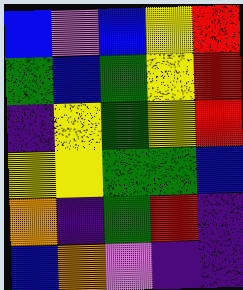[["blue", "violet", "blue", "yellow", "red"], ["green", "blue", "green", "yellow", "red"], ["indigo", "yellow", "green", "yellow", "red"], ["yellow", "yellow", "green", "green", "blue"], ["orange", "indigo", "green", "red", "indigo"], ["blue", "orange", "violet", "indigo", "indigo"]]